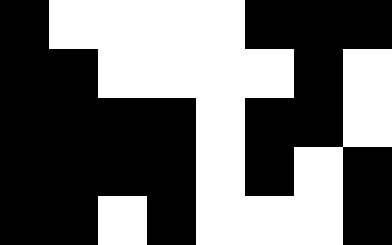[["black", "white", "white", "white", "white", "black", "black", "black"], ["black", "black", "white", "white", "white", "white", "black", "white"], ["black", "black", "black", "black", "white", "black", "black", "white"], ["black", "black", "black", "black", "white", "black", "white", "black"], ["black", "black", "white", "black", "white", "white", "white", "black"]]